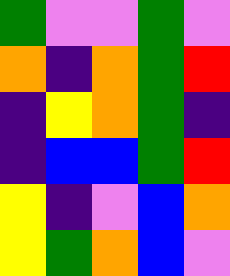[["green", "violet", "violet", "green", "violet"], ["orange", "indigo", "orange", "green", "red"], ["indigo", "yellow", "orange", "green", "indigo"], ["indigo", "blue", "blue", "green", "red"], ["yellow", "indigo", "violet", "blue", "orange"], ["yellow", "green", "orange", "blue", "violet"]]